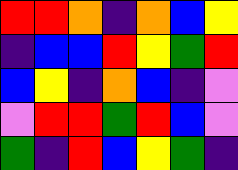[["red", "red", "orange", "indigo", "orange", "blue", "yellow"], ["indigo", "blue", "blue", "red", "yellow", "green", "red"], ["blue", "yellow", "indigo", "orange", "blue", "indigo", "violet"], ["violet", "red", "red", "green", "red", "blue", "violet"], ["green", "indigo", "red", "blue", "yellow", "green", "indigo"]]